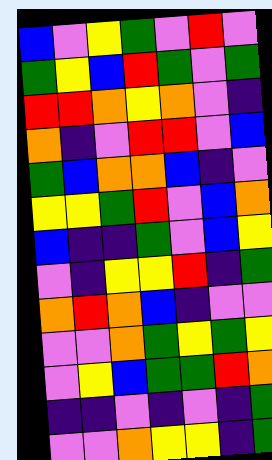[["blue", "violet", "yellow", "green", "violet", "red", "violet"], ["green", "yellow", "blue", "red", "green", "violet", "green"], ["red", "red", "orange", "yellow", "orange", "violet", "indigo"], ["orange", "indigo", "violet", "red", "red", "violet", "blue"], ["green", "blue", "orange", "orange", "blue", "indigo", "violet"], ["yellow", "yellow", "green", "red", "violet", "blue", "orange"], ["blue", "indigo", "indigo", "green", "violet", "blue", "yellow"], ["violet", "indigo", "yellow", "yellow", "red", "indigo", "green"], ["orange", "red", "orange", "blue", "indigo", "violet", "violet"], ["violet", "violet", "orange", "green", "yellow", "green", "yellow"], ["violet", "yellow", "blue", "green", "green", "red", "orange"], ["indigo", "indigo", "violet", "indigo", "violet", "indigo", "green"], ["violet", "violet", "orange", "yellow", "yellow", "indigo", "green"]]